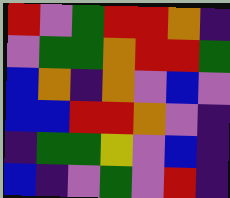[["red", "violet", "green", "red", "red", "orange", "indigo"], ["violet", "green", "green", "orange", "red", "red", "green"], ["blue", "orange", "indigo", "orange", "violet", "blue", "violet"], ["blue", "blue", "red", "red", "orange", "violet", "indigo"], ["indigo", "green", "green", "yellow", "violet", "blue", "indigo"], ["blue", "indigo", "violet", "green", "violet", "red", "indigo"]]